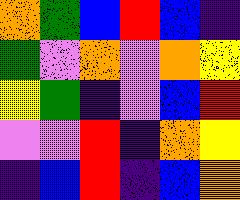[["orange", "green", "blue", "red", "blue", "indigo"], ["green", "violet", "orange", "violet", "orange", "yellow"], ["yellow", "green", "indigo", "violet", "blue", "red"], ["violet", "violet", "red", "indigo", "orange", "yellow"], ["indigo", "blue", "red", "indigo", "blue", "orange"]]